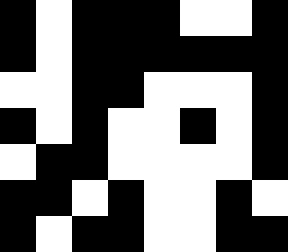[["black", "white", "black", "black", "black", "white", "white", "black"], ["black", "white", "black", "black", "black", "black", "black", "black"], ["white", "white", "black", "black", "white", "white", "white", "black"], ["black", "white", "black", "white", "white", "black", "white", "black"], ["white", "black", "black", "white", "white", "white", "white", "black"], ["black", "black", "white", "black", "white", "white", "black", "white"], ["black", "white", "black", "black", "white", "white", "black", "black"]]